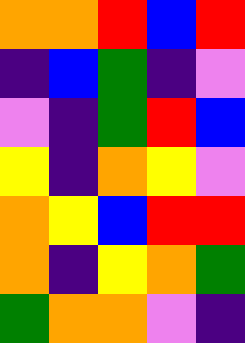[["orange", "orange", "red", "blue", "red"], ["indigo", "blue", "green", "indigo", "violet"], ["violet", "indigo", "green", "red", "blue"], ["yellow", "indigo", "orange", "yellow", "violet"], ["orange", "yellow", "blue", "red", "red"], ["orange", "indigo", "yellow", "orange", "green"], ["green", "orange", "orange", "violet", "indigo"]]